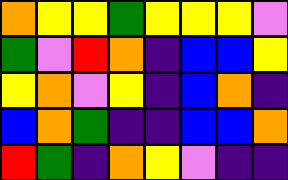[["orange", "yellow", "yellow", "green", "yellow", "yellow", "yellow", "violet"], ["green", "violet", "red", "orange", "indigo", "blue", "blue", "yellow"], ["yellow", "orange", "violet", "yellow", "indigo", "blue", "orange", "indigo"], ["blue", "orange", "green", "indigo", "indigo", "blue", "blue", "orange"], ["red", "green", "indigo", "orange", "yellow", "violet", "indigo", "indigo"]]